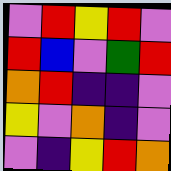[["violet", "red", "yellow", "red", "violet"], ["red", "blue", "violet", "green", "red"], ["orange", "red", "indigo", "indigo", "violet"], ["yellow", "violet", "orange", "indigo", "violet"], ["violet", "indigo", "yellow", "red", "orange"]]